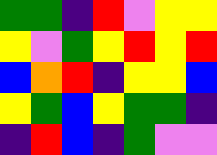[["green", "green", "indigo", "red", "violet", "yellow", "yellow"], ["yellow", "violet", "green", "yellow", "red", "yellow", "red"], ["blue", "orange", "red", "indigo", "yellow", "yellow", "blue"], ["yellow", "green", "blue", "yellow", "green", "green", "indigo"], ["indigo", "red", "blue", "indigo", "green", "violet", "violet"]]